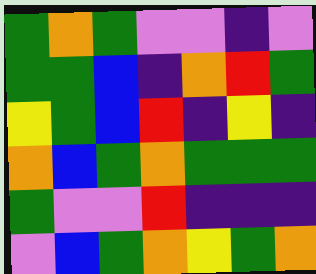[["green", "orange", "green", "violet", "violet", "indigo", "violet"], ["green", "green", "blue", "indigo", "orange", "red", "green"], ["yellow", "green", "blue", "red", "indigo", "yellow", "indigo"], ["orange", "blue", "green", "orange", "green", "green", "green"], ["green", "violet", "violet", "red", "indigo", "indigo", "indigo"], ["violet", "blue", "green", "orange", "yellow", "green", "orange"]]